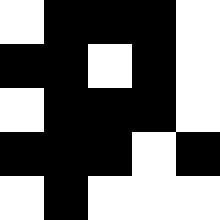[["white", "black", "black", "black", "white"], ["black", "black", "white", "black", "white"], ["white", "black", "black", "black", "white"], ["black", "black", "black", "white", "black"], ["white", "black", "white", "white", "white"]]